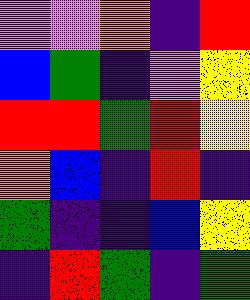[["violet", "violet", "orange", "indigo", "red"], ["blue", "green", "indigo", "violet", "yellow"], ["red", "red", "green", "red", "yellow"], ["orange", "blue", "indigo", "red", "indigo"], ["green", "indigo", "indigo", "blue", "yellow"], ["indigo", "red", "green", "indigo", "green"]]